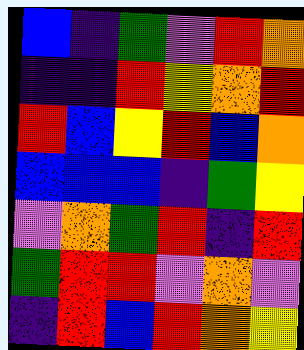[["blue", "indigo", "green", "violet", "red", "orange"], ["indigo", "indigo", "red", "yellow", "orange", "red"], ["red", "blue", "yellow", "red", "blue", "orange"], ["blue", "blue", "blue", "indigo", "green", "yellow"], ["violet", "orange", "green", "red", "indigo", "red"], ["green", "red", "red", "violet", "orange", "violet"], ["indigo", "red", "blue", "red", "orange", "yellow"]]